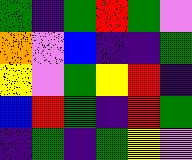[["green", "indigo", "green", "red", "green", "violet"], ["orange", "violet", "blue", "indigo", "indigo", "green"], ["yellow", "violet", "green", "yellow", "red", "indigo"], ["blue", "red", "green", "indigo", "red", "green"], ["indigo", "green", "indigo", "green", "yellow", "violet"]]